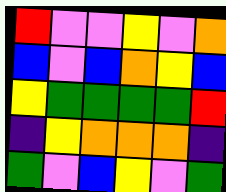[["red", "violet", "violet", "yellow", "violet", "orange"], ["blue", "violet", "blue", "orange", "yellow", "blue"], ["yellow", "green", "green", "green", "green", "red"], ["indigo", "yellow", "orange", "orange", "orange", "indigo"], ["green", "violet", "blue", "yellow", "violet", "green"]]